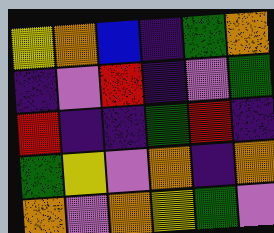[["yellow", "orange", "blue", "indigo", "green", "orange"], ["indigo", "violet", "red", "indigo", "violet", "green"], ["red", "indigo", "indigo", "green", "red", "indigo"], ["green", "yellow", "violet", "orange", "indigo", "orange"], ["orange", "violet", "orange", "yellow", "green", "violet"]]